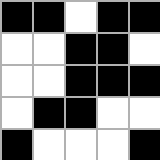[["black", "black", "white", "black", "black"], ["white", "white", "black", "black", "white"], ["white", "white", "black", "black", "black"], ["white", "black", "black", "white", "white"], ["black", "white", "white", "white", "black"]]